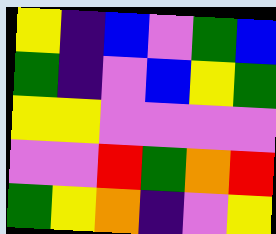[["yellow", "indigo", "blue", "violet", "green", "blue"], ["green", "indigo", "violet", "blue", "yellow", "green"], ["yellow", "yellow", "violet", "violet", "violet", "violet"], ["violet", "violet", "red", "green", "orange", "red"], ["green", "yellow", "orange", "indigo", "violet", "yellow"]]